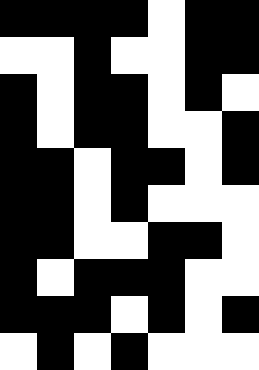[["black", "black", "black", "black", "white", "black", "black"], ["white", "white", "black", "white", "white", "black", "black"], ["black", "white", "black", "black", "white", "black", "white"], ["black", "white", "black", "black", "white", "white", "black"], ["black", "black", "white", "black", "black", "white", "black"], ["black", "black", "white", "black", "white", "white", "white"], ["black", "black", "white", "white", "black", "black", "white"], ["black", "white", "black", "black", "black", "white", "white"], ["black", "black", "black", "white", "black", "white", "black"], ["white", "black", "white", "black", "white", "white", "white"]]